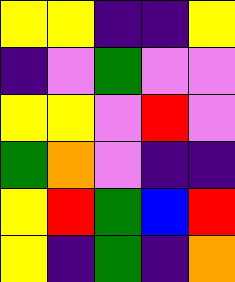[["yellow", "yellow", "indigo", "indigo", "yellow"], ["indigo", "violet", "green", "violet", "violet"], ["yellow", "yellow", "violet", "red", "violet"], ["green", "orange", "violet", "indigo", "indigo"], ["yellow", "red", "green", "blue", "red"], ["yellow", "indigo", "green", "indigo", "orange"]]